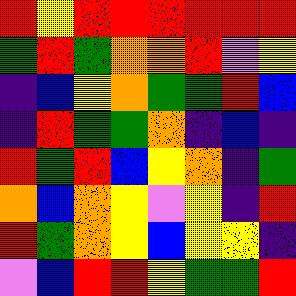[["red", "yellow", "red", "red", "red", "red", "red", "red"], ["green", "red", "green", "orange", "orange", "red", "violet", "yellow"], ["indigo", "blue", "yellow", "orange", "green", "green", "red", "blue"], ["indigo", "red", "green", "green", "orange", "indigo", "blue", "indigo"], ["red", "green", "red", "blue", "yellow", "orange", "indigo", "green"], ["orange", "blue", "orange", "yellow", "violet", "yellow", "indigo", "red"], ["red", "green", "orange", "yellow", "blue", "yellow", "yellow", "indigo"], ["violet", "blue", "red", "red", "yellow", "green", "green", "red"]]